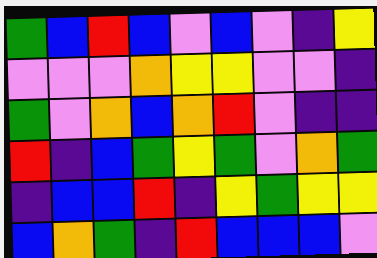[["green", "blue", "red", "blue", "violet", "blue", "violet", "indigo", "yellow"], ["violet", "violet", "violet", "orange", "yellow", "yellow", "violet", "violet", "indigo"], ["green", "violet", "orange", "blue", "orange", "red", "violet", "indigo", "indigo"], ["red", "indigo", "blue", "green", "yellow", "green", "violet", "orange", "green"], ["indigo", "blue", "blue", "red", "indigo", "yellow", "green", "yellow", "yellow"], ["blue", "orange", "green", "indigo", "red", "blue", "blue", "blue", "violet"]]